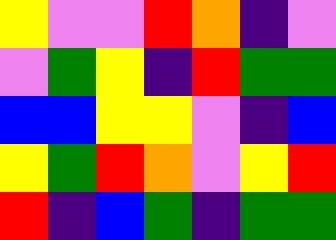[["yellow", "violet", "violet", "red", "orange", "indigo", "violet"], ["violet", "green", "yellow", "indigo", "red", "green", "green"], ["blue", "blue", "yellow", "yellow", "violet", "indigo", "blue"], ["yellow", "green", "red", "orange", "violet", "yellow", "red"], ["red", "indigo", "blue", "green", "indigo", "green", "green"]]